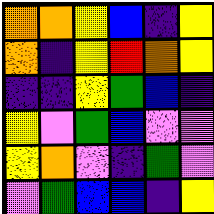[["orange", "orange", "yellow", "blue", "indigo", "yellow"], ["orange", "indigo", "yellow", "red", "orange", "yellow"], ["indigo", "indigo", "yellow", "green", "blue", "indigo"], ["yellow", "violet", "green", "blue", "violet", "violet"], ["yellow", "orange", "violet", "indigo", "green", "violet"], ["violet", "green", "blue", "blue", "indigo", "yellow"]]